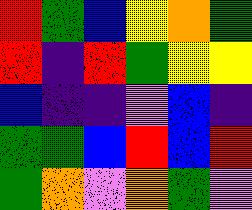[["red", "green", "blue", "yellow", "orange", "green"], ["red", "indigo", "red", "green", "yellow", "yellow"], ["blue", "indigo", "indigo", "violet", "blue", "indigo"], ["green", "green", "blue", "red", "blue", "red"], ["green", "orange", "violet", "orange", "green", "violet"]]